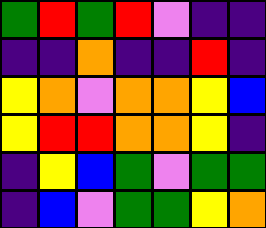[["green", "red", "green", "red", "violet", "indigo", "indigo"], ["indigo", "indigo", "orange", "indigo", "indigo", "red", "indigo"], ["yellow", "orange", "violet", "orange", "orange", "yellow", "blue"], ["yellow", "red", "red", "orange", "orange", "yellow", "indigo"], ["indigo", "yellow", "blue", "green", "violet", "green", "green"], ["indigo", "blue", "violet", "green", "green", "yellow", "orange"]]